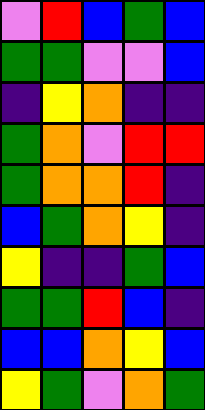[["violet", "red", "blue", "green", "blue"], ["green", "green", "violet", "violet", "blue"], ["indigo", "yellow", "orange", "indigo", "indigo"], ["green", "orange", "violet", "red", "red"], ["green", "orange", "orange", "red", "indigo"], ["blue", "green", "orange", "yellow", "indigo"], ["yellow", "indigo", "indigo", "green", "blue"], ["green", "green", "red", "blue", "indigo"], ["blue", "blue", "orange", "yellow", "blue"], ["yellow", "green", "violet", "orange", "green"]]